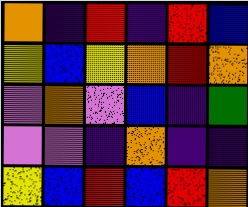[["orange", "indigo", "red", "indigo", "red", "blue"], ["yellow", "blue", "yellow", "orange", "red", "orange"], ["violet", "orange", "violet", "blue", "indigo", "green"], ["violet", "violet", "indigo", "orange", "indigo", "indigo"], ["yellow", "blue", "red", "blue", "red", "orange"]]